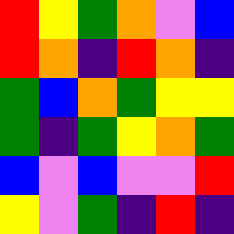[["red", "yellow", "green", "orange", "violet", "blue"], ["red", "orange", "indigo", "red", "orange", "indigo"], ["green", "blue", "orange", "green", "yellow", "yellow"], ["green", "indigo", "green", "yellow", "orange", "green"], ["blue", "violet", "blue", "violet", "violet", "red"], ["yellow", "violet", "green", "indigo", "red", "indigo"]]